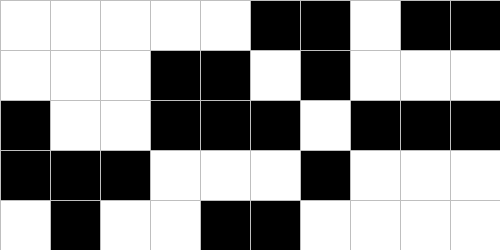[["white", "white", "white", "white", "white", "black", "black", "white", "black", "black"], ["white", "white", "white", "black", "black", "white", "black", "white", "white", "white"], ["black", "white", "white", "black", "black", "black", "white", "black", "black", "black"], ["black", "black", "black", "white", "white", "white", "black", "white", "white", "white"], ["white", "black", "white", "white", "black", "black", "white", "white", "white", "white"]]